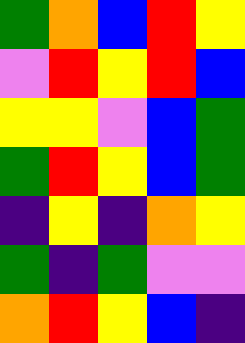[["green", "orange", "blue", "red", "yellow"], ["violet", "red", "yellow", "red", "blue"], ["yellow", "yellow", "violet", "blue", "green"], ["green", "red", "yellow", "blue", "green"], ["indigo", "yellow", "indigo", "orange", "yellow"], ["green", "indigo", "green", "violet", "violet"], ["orange", "red", "yellow", "blue", "indigo"]]